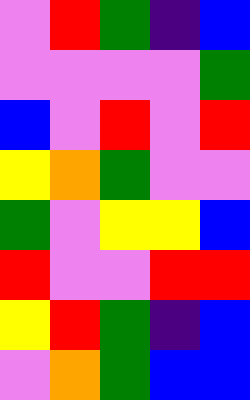[["violet", "red", "green", "indigo", "blue"], ["violet", "violet", "violet", "violet", "green"], ["blue", "violet", "red", "violet", "red"], ["yellow", "orange", "green", "violet", "violet"], ["green", "violet", "yellow", "yellow", "blue"], ["red", "violet", "violet", "red", "red"], ["yellow", "red", "green", "indigo", "blue"], ["violet", "orange", "green", "blue", "blue"]]